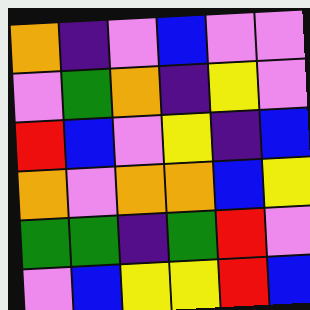[["orange", "indigo", "violet", "blue", "violet", "violet"], ["violet", "green", "orange", "indigo", "yellow", "violet"], ["red", "blue", "violet", "yellow", "indigo", "blue"], ["orange", "violet", "orange", "orange", "blue", "yellow"], ["green", "green", "indigo", "green", "red", "violet"], ["violet", "blue", "yellow", "yellow", "red", "blue"]]